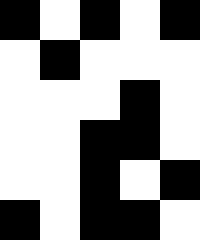[["black", "white", "black", "white", "black"], ["white", "black", "white", "white", "white"], ["white", "white", "white", "black", "white"], ["white", "white", "black", "black", "white"], ["white", "white", "black", "white", "black"], ["black", "white", "black", "black", "white"]]